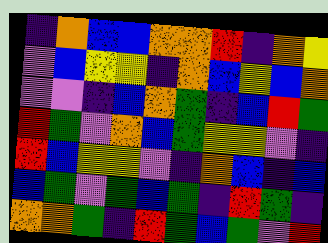[["indigo", "orange", "blue", "blue", "orange", "orange", "red", "indigo", "orange", "yellow"], ["violet", "blue", "yellow", "yellow", "indigo", "orange", "blue", "yellow", "blue", "orange"], ["violet", "violet", "indigo", "blue", "orange", "green", "indigo", "blue", "red", "green"], ["red", "green", "violet", "orange", "blue", "green", "yellow", "yellow", "violet", "indigo"], ["red", "blue", "yellow", "yellow", "violet", "indigo", "orange", "blue", "indigo", "blue"], ["blue", "green", "violet", "green", "blue", "green", "indigo", "red", "green", "indigo"], ["orange", "orange", "green", "indigo", "red", "green", "blue", "green", "violet", "red"]]